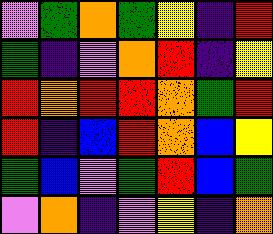[["violet", "green", "orange", "green", "yellow", "indigo", "red"], ["green", "indigo", "violet", "orange", "red", "indigo", "yellow"], ["red", "orange", "red", "red", "orange", "green", "red"], ["red", "indigo", "blue", "red", "orange", "blue", "yellow"], ["green", "blue", "violet", "green", "red", "blue", "green"], ["violet", "orange", "indigo", "violet", "yellow", "indigo", "orange"]]